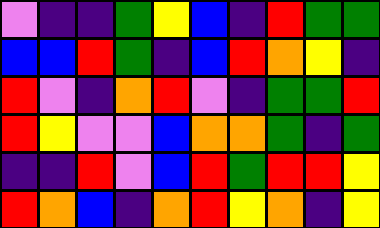[["violet", "indigo", "indigo", "green", "yellow", "blue", "indigo", "red", "green", "green"], ["blue", "blue", "red", "green", "indigo", "blue", "red", "orange", "yellow", "indigo"], ["red", "violet", "indigo", "orange", "red", "violet", "indigo", "green", "green", "red"], ["red", "yellow", "violet", "violet", "blue", "orange", "orange", "green", "indigo", "green"], ["indigo", "indigo", "red", "violet", "blue", "red", "green", "red", "red", "yellow"], ["red", "orange", "blue", "indigo", "orange", "red", "yellow", "orange", "indigo", "yellow"]]